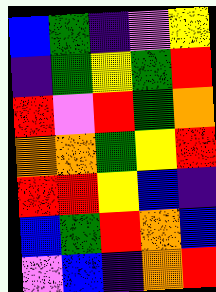[["blue", "green", "indigo", "violet", "yellow"], ["indigo", "green", "yellow", "green", "red"], ["red", "violet", "red", "green", "orange"], ["orange", "orange", "green", "yellow", "red"], ["red", "red", "yellow", "blue", "indigo"], ["blue", "green", "red", "orange", "blue"], ["violet", "blue", "indigo", "orange", "red"]]